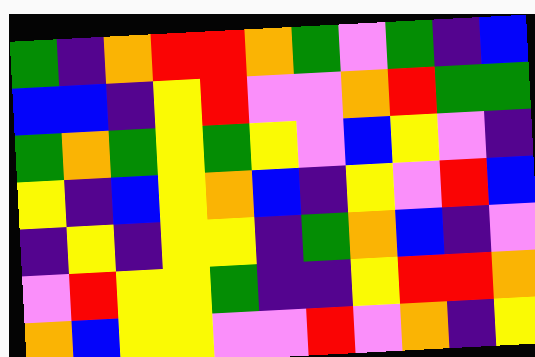[["green", "indigo", "orange", "red", "red", "orange", "green", "violet", "green", "indigo", "blue"], ["blue", "blue", "indigo", "yellow", "red", "violet", "violet", "orange", "red", "green", "green"], ["green", "orange", "green", "yellow", "green", "yellow", "violet", "blue", "yellow", "violet", "indigo"], ["yellow", "indigo", "blue", "yellow", "orange", "blue", "indigo", "yellow", "violet", "red", "blue"], ["indigo", "yellow", "indigo", "yellow", "yellow", "indigo", "green", "orange", "blue", "indigo", "violet"], ["violet", "red", "yellow", "yellow", "green", "indigo", "indigo", "yellow", "red", "red", "orange"], ["orange", "blue", "yellow", "yellow", "violet", "violet", "red", "violet", "orange", "indigo", "yellow"]]